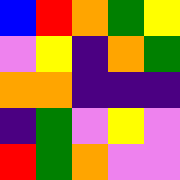[["blue", "red", "orange", "green", "yellow"], ["violet", "yellow", "indigo", "orange", "green"], ["orange", "orange", "indigo", "indigo", "indigo"], ["indigo", "green", "violet", "yellow", "violet"], ["red", "green", "orange", "violet", "violet"]]